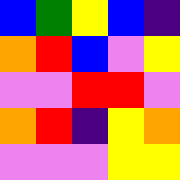[["blue", "green", "yellow", "blue", "indigo"], ["orange", "red", "blue", "violet", "yellow"], ["violet", "violet", "red", "red", "violet"], ["orange", "red", "indigo", "yellow", "orange"], ["violet", "violet", "violet", "yellow", "yellow"]]